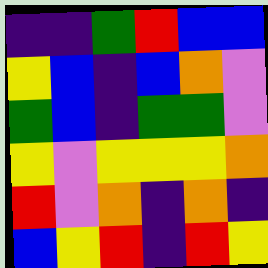[["indigo", "indigo", "green", "red", "blue", "blue"], ["yellow", "blue", "indigo", "blue", "orange", "violet"], ["green", "blue", "indigo", "green", "green", "violet"], ["yellow", "violet", "yellow", "yellow", "yellow", "orange"], ["red", "violet", "orange", "indigo", "orange", "indigo"], ["blue", "yellow", "red", "indigo", "red", "yellow"]]